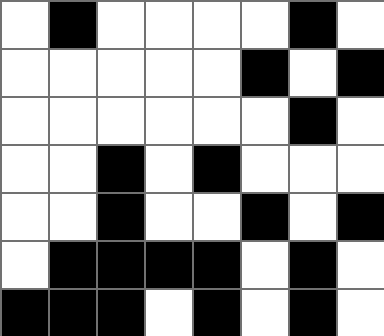[["white", "black", "white", "white", "white", "white", "black", "white"], ["white", "white", "white", "white", "white", "black", "white", "black"], ["white", "white", "white", "white", "white", "white", "black", "white"], ["white", "white", "black", "white", "black", "white", "white", "white"], ["white", "white", "black", "white", "white", "black", "white", "black"], ["white", "black", "black", "black", "black", "white", "black", "white"], ["black", "black", "black", "white", "black", "white", "black", "white"]]